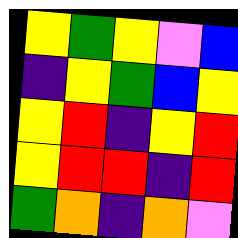[["yellow", "green", "yellow", "violet", "blue"], ["indigo", "yellow", "green", "blue", "yellow"], ["yellow", "red", "indigo", "yellow", "red"], ["yellow", "red", "red", "indigo", "red"], ["green", "orange", "indigo", "orange", "violet"]]